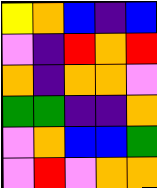[["yellow", "orange", "blue", "indigo", "blue"], ["violet", "indigo", "red", "orange", "red"], ["orange", "indigo", "orange", "orange", "violet"], ["green", "green", "indigo", "indigo", "orange"], ["violet", "orange", "blue", "blue", "green"], ["violet", "red", "violet", "orange", "orange"]]